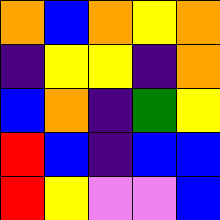[["orange", "blue", "orange", "yellow", "orange"], ["indigo", "yellow", "yellow", "indigo", "orange"], ["blue", "orange", "indigo", "green", "yellow"], ["red", "blue", "indigo", "blue", "blue"], ["red", "yellow", "violet", "violet", "blue"]]